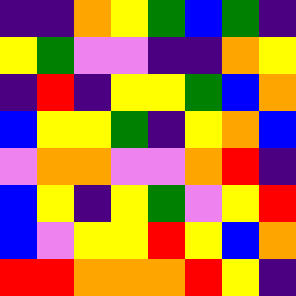[["indigo", "indigo", "orange", "yellow", "green", "blue", "green", "indigo"], ["yellow", "green", "violet", "violet", "indigo", "indigo", "orange", "yellow"], ["indigo", "red", "indigo", "yellow", "yellow", "green", "blue", "orange"], ["blue", "yellow", "yellow", "green", "indigo", "yellow", "orange", "blue"], ["violet", "orange", "orange", "violet", "violet", "orange", "red", "indigo"], ["blue", "yellow", "indigo", "yellow", "green", "violet", "yellow", "red"], ["blue", "violet", "yellow", "yellow", "red", "yellow", "blue", "orange"], ["red", "red", "orange", "orange", "orange", "red", "yellow", "indigo"]]